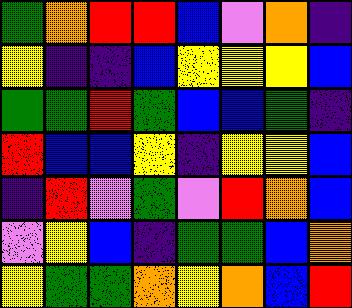[["green", "orange", "red", "red", "blue", "violet", "orange", "indigo"], ["yellow", "indigo", "indigo", "blue", "yellow", "yellow", "yellow", "blue"], ["green", "green", "red", "green", "blue", "blue", "green", "indigo"], ["red", "blue", "blue", "yellow", "indigo", "yellow", "yellow", "blue"], ["indigo", "red", "violet", "green", "violet", "red", "orange", "blue"], ["violet", "yellow", "blue", "indigo", "green", "green", "blue", "orange"], ["yellow", "green", "green", "orange", "yellow", "orange", "blue", "red"]]